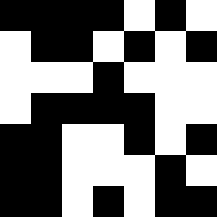[["black", "black", "black", "black", "white", "black", "white"], ["white", "black", "black", "white", "black", "white", "black"], ["white", "white", "white", "black", "white", "white", "white"], ["white", "black", "black", "black", "black", "white", "white"], ["black", "black", "white", "white", "black", "white", "black"], ["black", "black", "white", "white", "white", "black", "white"], ["black", "black", "white", "black", "white", "black", "black"]]